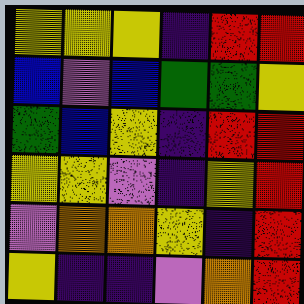[["yellow", "yellow", "yellow", "indigo", "red", "red"], ["blue", "violet", "blue", "green", "green", "yellow"], ["green", "blue", "yellow", "indigo", "red", "red"], ["yellow", "yellow", "violet", "indigo", "yellow", "red"], ["violet", "orange", "orange", "yellow", "indigo", "red"], ["yellow", "indigo", "indigo", "violet", "orange", "red"]]